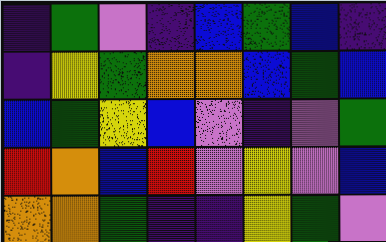[["indigo", "green", "violet", "indigo", "blue", "green", "blue", "indigo"], ["indigo", "yellow", "green", "orange", "orange", "blue", "green", "blue"], ["blue", "green", "yellow", "blue", "violet", "indigo", "violet", "green"], ["red", "orange", "blue", "red", "violet", "yellow", "violet", "blue"], ["orange", "orange", "green", "indigo", "indigo", "yellow", "green", "violet"]]